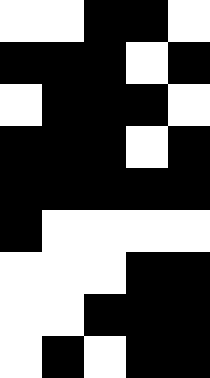[["white", "white", "black", "black", "white"], ["black", "black", "black", "white", "black"], ["white", "black", "black", "black", "white"], ["black", "black", "black", "white", "black"], ["black", "black", "black", "black", "black"], ["black", "white", "white", "white", "white"], ["white", "white", "white", "black", "black"], ["white", "white", "black", "black", "black"], ["white", "black", "white", "black", "black"]]